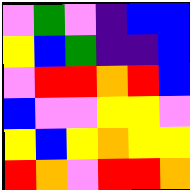[["violet", "green", "violet", "indigo", "blue", "blue"], ["yellow", "blue", "green", "indigo", "indigo", "blue"], ["violet", "red", "red", "orange", "red", "blue"], ["blue", "violet", "violet", "yellow", "yellow", "violet"], ["yellow", "blue", "yellow", "orange", "yellow", "yellow"], ["red", "orange", "violet", "red", "red", "orange"]]